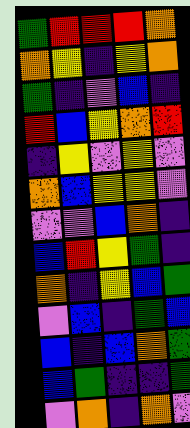[["green", "red", "red", "red", "orange"], ["orange", "yellow", "indigo", "yellow", "orange"], ["green", "indigo", "violet", "blue", "indigo"], ["red", "blue", "yellow", "orange", "red"], ["indigo", "yellow", "violet", "yellow", "violet"], ["orange", "blue", "yellow", "yellow", "violet"], ["violet", "violet", "blue", "orange", "indigo"], ["blue", "red", "yellow", "green", "indigo"], ["orange", "indigo", "yellow", "blue", "green"], ["violet", "blue", "indigo", "green", "blue"], ["blue", "indigo", "blue", "orange", "green"], ["blue", "green", "indigo", "indigo", "green"], ["violet", "orange", "indigo", "orange", "violet"]]